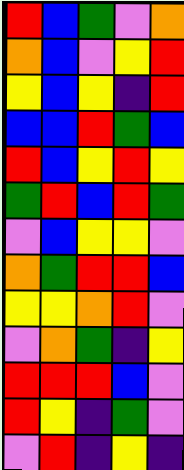[["red", "blue", "green", "violet", "orange"], ["orange", "blue", "violet", "yellow", "red"], ["yellow", "blue", "yellow", "indigo", "red"], ["blue", "blue", "red", "green", "blue"], ["red", "blue", "yellow", "red", "yellow"], ["green", "red", "blue", "red", "green"], ["violet", "blue", "yellow", "yellow", "violet"], ["orange", "green", "red", "red", "blue"], ["yellow", "yellow", "orange", "red", "violet"], ["violet", "orange", "green", "indigo", "yellow"], ["red", "red", "red", "blue", "violet"], ["red", "yellow", "indigo", "green", "violet"], ["violet", "red", "indigo", "yellow", "indigo"]]